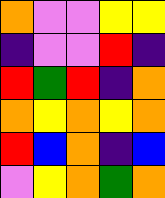[["orange", "violet", "violet", "yellow", "yellow"], ["indigo", "violet", "violet", "red", "indigo"], ["red", "green", "red", "indigo", "orange"], ["orange", "yellow", "orange", "yellow", "orange"], ["red", "blue", "orange", "indigo", "blue"], ["violet", "yellow", "orange", "green", "orange"]]